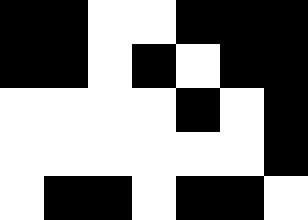[["black", "black", "white", "white", "black", "black", "black"], ["black", "black", "white", "black", "white", "black", "black"], ["white", "white", "white", "white", "black", "white", "black"], ["white", "white", "white", "white", "white", "white", "black"], ["white", "black", "black", "white", "black", "black", "white"]]